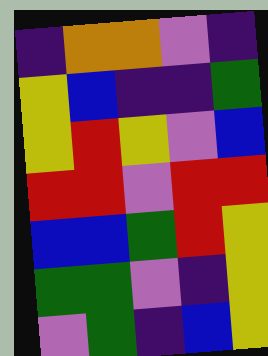[["indigo", "orange", "orange", "violet", "indigo"], ["yellow", "blue", "indigo", "indigo", "green"], ["yellow", "red", "yellow", "violet", "blue"], ["red", "red", "violet", "red", "red"], ["blue", "blue", "green", "red", "yellow"], ["green", "green", "violet", "indigo", "yellow"], ["violet", "green", "indigo", "blue", "yellow"]]